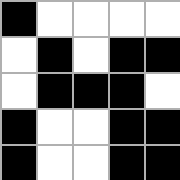[["black", "white", "white", "white", "white"], ["white", "black", "white", "black", "black"], ["white", "black", "black", "black", "white"], ["black", "white", "white", "black", "black"], ["black", "white", "white", "black", "black"]]